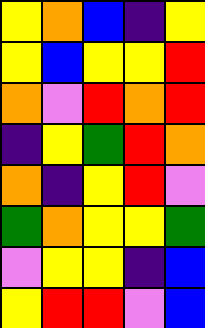[["yellow", "orange", "blue", "indigo", "yellow"], ["yellow", "blue", "yellow", "yellow", "red"], ["orange", "violet", "red", "orange", "red"], ["indigo", "yellow", "green", "red", "orange"], ["orange", "indigo", "yellow", "red", "violet"], ["green", "orange", "yellow", "yellow", "green"], ["violet", "yellow", "yellow", "indigo", "blue"], ["yellow", "red", "red", "violet", "blue"]]